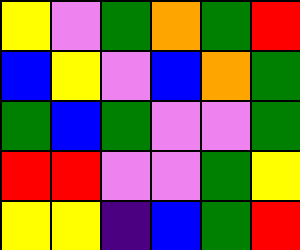[["yellow", "violet", "green", "orange", "green", "red"], ["blue", "yellow", "violet", "blue", "orange", "green"], ["green", "blue", "green", "violet", "violet", "green"], ["red", "red", "violet", "violet", "green", "yellow"], ["yellow", "yellow", "indigo", "blue", "green", "red"]]